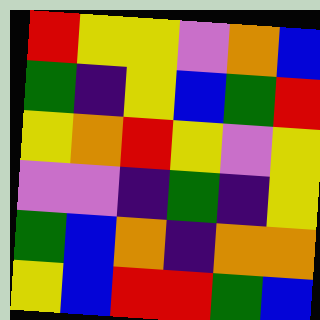[["red", "yellow", "yellow", "violet", "orange", "blue"], ["green", "indigo", "yellow", "blue", "green", "red"], ["yellow", "orange", "red", "yellow", "violet", "yellow"], ["violet", "violet", "indigo", "green", "indigo", "yellow"], ["green", "blue", "orange", "indigo", "orange", "orange"], ["yellow", "blue", "red", "red", "green", "blue"]]